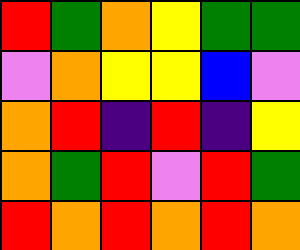[["red", "green", "orange", "yellow", "green", "green"], ["violet", "orange", "yellow", "yellow", "blue", "violet"], ["orange", "red", "indigo", "red", "indigo", "yellow"], ["orange", "green", "red", "violet", "red", "green"], ["red", "orange", "red", "orange", "red", "orange"]]